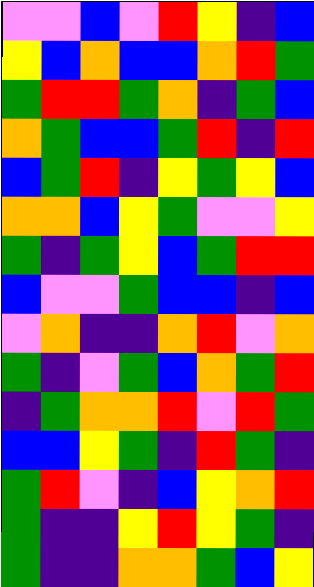[["violet", "violet", "blue", "violet", "red", "yellow", "indigo", "blue"], ["yellow", "blue", "orange", "blue", "blue", "orange", "red", "green"], ["green", "red", "red", "green", "orange", "indigo", "green", "blue"], ["orange", "green", "blue", "blue", "green", "red", "indigo", "red"], ["blue", "green", "red", "indigo", "yellow", "green", "yellow", "blue"], ["orange", "orange", "blue", "yellow", "green", "violet", "violet", "yellow"], ["green", "indigo", "green", "yellow", "blue", "green", "red", "red"], ["blue", "violet", "violet", "green", "blue", "blue", "indigo", "blue"], ["violet", "orange", "indigo", "indigo", "orange", "red", "violet", "orange"], ["green", "indigo", "violet", "green", "blue", "orange", "green", "red"], ["indigo", "green", "orange", "orange", "red", "violet", "red", "green"], ["blue", "blue", "yellow", "green", "indigo", "red", "green", "indigo"], ["green", "red", "violet", "indigo", "blue", "yellow", "orange", "red"], ["green", "indigo", "indigo", "yellow", "red", "yellow", "green", "indigo"], ["green", "indigo", "indigo", "orange", "orange", "green", "blue", "yellow"]]